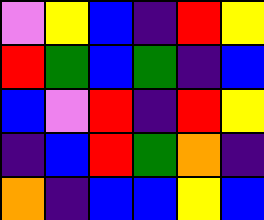[["violet", "yellow", "blue", "indigo", "red", "yellow"], ["red", "green", "blue", "green", "indigo", "blue"], ["blue", "violet", "red", "indigo", "red", "yellow"], ["indigo", "blue", "red", "green", "orange", "indigo"], ["orange", "indigo", "blue", "blue", "yellow", "blue"]]